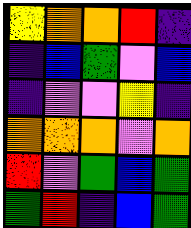[["yellow", "orange", "orange", "red", "indigo"], ["indigo", "blue", "green", "violet", "blue"], ["indigo", "violet", "violet", "yellow", "indigo"], ["orange", "orange", "orange", "violet", "orange"], ["red", "violet", "green", "blue", "green"], ["green", "red", "indigo", "blue", "green"]]